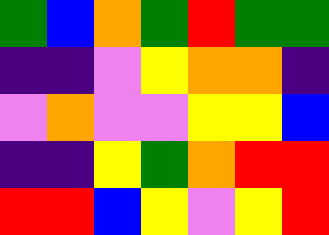[["green", "blue", "orange", "green", "red", "green", "green"], ["indigo", "indigo", "violet", "yellow", "orange", "orange", "indigo"], ["violet", "orange", "violet", "violet", "yellow", "yellow", "blue"], ["indigo", "indigo", "yellow", "green", "orange", "red", "red"], ["red", "red", "blue", "yellow", "violet", "yellow", "red"]]